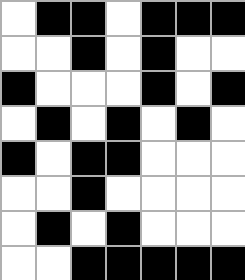[["white", "black", "black", "white", "black", "black", "black"], ["white", "white", "black", "white", "black", "white", "white"], ["black", "white", "white", "white", "black", "white", "black"], ["white", "black", "white", "black", "white", "black", "white"], ["black", "white", "black", "black", "white", "white", "white"], ["white", "white", "black", "white", "white", "white", "white"], ["white", "black", "white", "black", "white", "white", "white"], ["white", "white", "black", "black", "black", "black", "black"]]